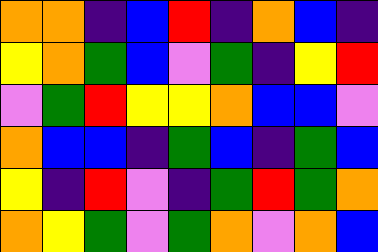[["orange", "orange", "indigo", "blue", "red", "indigo", "orange", "blue", "indigo"], ["yellow", "orange", "green", "blue", "violet", "green", "indigo", "yellow", "red"], ["violet", "green", "red", "yellow", "yellow", "orange", "blue", "blue", "violet"], ["orange", "blue", "blue", "indigo", "green", "blue", "indigo", "green", "blue"], ["yellow", "indigo", "red", "violet", "indigo", "green", "red", "green", "orange"], ["orange", "yellow", "green", "violet", "green", "orange", "violet", "orange", "blue"]]